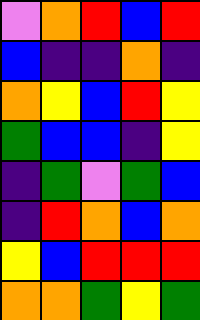[["violet", "orange", "red", "blue", "red"], ["blue", "indigo", "indigo", "orange", "indigo"], ["orange", "yellow", "blue", "red", "yellow"], ["green", "blue", "blue", "indigo", "yellow"], ["indigo", "green", "violet", "green", "blue"], ["indigo", "red", "orange", "blue", "orange"], ["yellow", "blue", "red", "red", "red"], ["orange", "orange", "green", "yellow", "green"]]